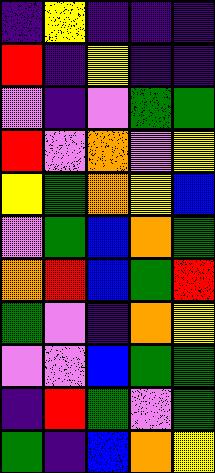[["indigo", "yellow", "indigo", "indigo", "indigo"], ["red", "indigo", "yellow", "indigo", "indigo"], ["violet", "indigo", "violet", "green", "green"], ["red", "violet", "orange", "violet", "yellow"], ["yellow", "green", "orange", "yellow", "blue"], ["violet", "green", "blue", "orange", "green"], ["orange", "red", "blue", "green", "red"], ["green", "violet", "indigo", "orange", "yellow"], ["violet", "violet", "blue", "green", "green"], ["indigo", "red", "green", "violet", "green"], ["green", "indigo", "blue", "orange", "yellow"]]